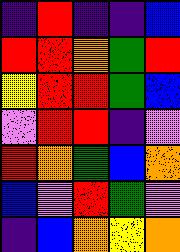[["indigo", "red", "indigo", "indigo", "blue"], ["red", "red", "orange", "green", "red"], ["yellow", "red", "red", "green", "blue"], ["violet", "red", "red", "indigo", "violet"], ["red", "orange", "green", "blue", "orange"], ["blue", "violet", "red", "green", "violet"], ["indigo", "blue", "orange", "yellow", "orange"]]